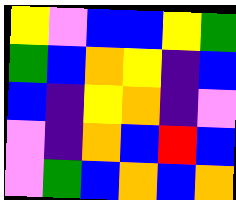[["yellow", "violet", "blue", "blue", "yellow", "green"], ["green", "blue", "orange", "yellow", "indigo", "blue"], ["blue", "indigo", "yellow", "orange", "indigo", "violet"], ["violet", "indigo", "orange", "blue", "red", "blue"], ["violet", "green", "blue", "orange", "blue", "orange"]]